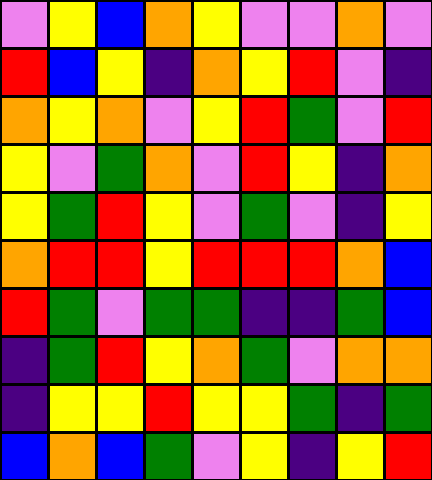[["violet", "yellow", "blue", "orange", "yellow", "violet", "violet", "orange", "violet"], ["red", "blue", "yellow", "indigo", "orange", "yellow", "red", "violet", "indigo"], ["orange", "yellow", "orange", "violet", "yellow", "red", "green", "violet", "red"], ["yellow", "violet", "green", "orange", "violet", "red", "yellow", "indigo", "orange"], ["yellow", "green", "red", "yellow", "violet", "green", "violet", "indigo", "yellow"], ["orange", "red", "red", "yellow", "red", "red", "red", "orange", "blue"], ["red", "green", "violet", "green", "green", "indigo", "indigo", "green", "blue"], ["indigo", "green", "red", "yellow", "orange", "green", "violet", "orange", "orange"], ["indigo", "yellow", "yellow", "red", "yellow", "yellow", "green", "indigo", "green"], ["blue", "orange", "blue", "green", "violet", "yellow", "indigo", "yellow", "red"]]